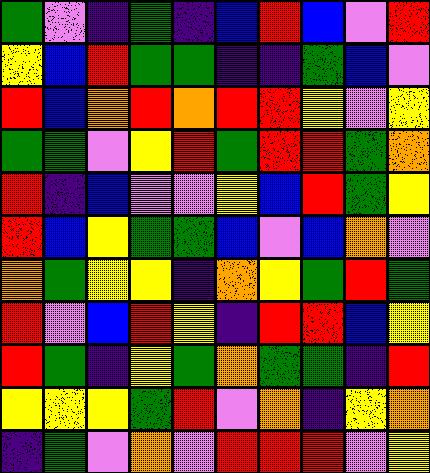[["green", "violet", "indigo", "green", "indigo", "blue", "red", "blue", "violet", "red"], ["yellow", "blue", "red", "green", "green", "indigo", "indigo", "green", "blue", "violet"], ["red", "blue", "orange", "red", "orange", "red", "red", "yellow", "violet", "yellow"], ["green", "green", "violet", "yellow", "red", "green", "red", "red", "green", "orange"], ["red", "indigo", "blue", "violet", "violet", "yellow", "blue", "red", "green", "yellow"], ["red", "blue", "yellow", "green", "green", "blue", "violet", "blue", "orange", "violet"], ["orange", "green", "yellow", "yellow", "indigo", "orange", "yellow", "green", "red", "green"], ["red", "violet", "blue", "red", "yellow", "indigo", "red", "red", "blue", "yellow"], ["red", "green", "indigo", "yellow", "green", "orange", "green", "green", "indigo", "red"], ["yellow", "yellow", "yellow", "green", "red", "violet", "orange", "indigo", "yellow", "orange"], ["indigo", "green", "violet", "orange", "violet", "red", "red", "red", "violet", "yellow"]]